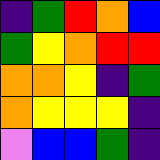[["indigo", "green", "red", "orange", "blue"], ["green", "yellow", "orange", "red", "red"], ["orange", "orange", "yellow", "indigo", "green"], ["orange", "yellow", "yellow", "yellow", "indigo"], ["violet", "blue", "blue", "green", "indigo"]]